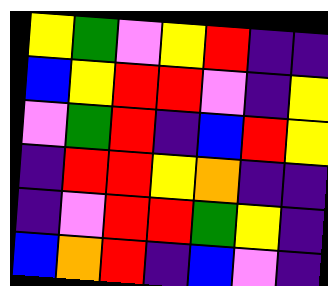[["yellow", "green", "violet", "yellow", "red", "indigo", "indigo"], ["blue", "yellow", "red", "red", "violet", "indigo", "yellow"], ["violet", "green", "red", "indigo", "blue", "red", "yellow"], ["indigo", "red", "red", "yellow", "orange", "indigo", "indigo"], ["indigo", "violet", "red", "red", "green", "yellow", "indigo"], ["blue", "orange", "red", "indigo", "blue", "violet", "indigo"]]